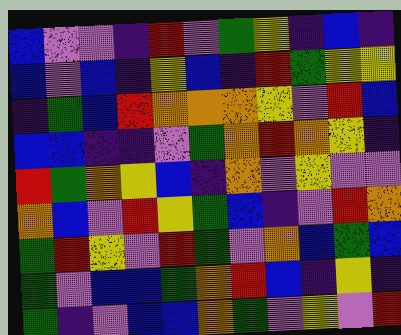[["blue", "violet", "violet", "indigo", "red", "violet", "green", "yellow", "indigo", "blue", "indigo"], ["blue", "violet", "blue", "indigo", "yellow", "blue", "indigo", "red", "green", "yellow", "yellow"], ["indigo", "green", "blue", "red", "orange", "orange", "orange", "yellow", "violet", "red", "blue"], ["blue", "blue", "indigo", "indigo", "violet", "green", "orange", "red", "orange", "yellow", "indigo"], ["red", "green", "orange", "yellow", "blue", "indigo", "orange", "violet", "yellow", "violet", "violet"], ["orange", "blue", "violet", "red", "yellow", "green", "blue", "indigo", "violet", "red", "orange"], ["green", "red", "yellow", "violet", "red", "green", "violet", "orange", "blue", "green", "blue"], ["green", "violet", "blue", "blue", "green", "orange", "red", "blue", "indigo", "yellow", "indigo"], ["green", "indigo", "violet", "blue", "blue", "orange", "green", "violet", "yellow", "violet", "red"]]